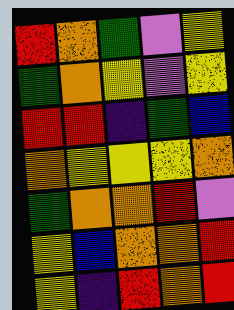[["red", "orange", "green", "violet", "yellow"], ["green", "orange", "yellow", "violet", "yellow"], ["red", "red", "indigo", "green", "blue"], ["orange", "yellow", "yellow", "yellow", "orange"], ["green", "orange", "orange", "red", "violet"], ["yellow", "blue", "orange", "orange", "red"], ["yellow", "indigo", "red", "orange", "red"]]